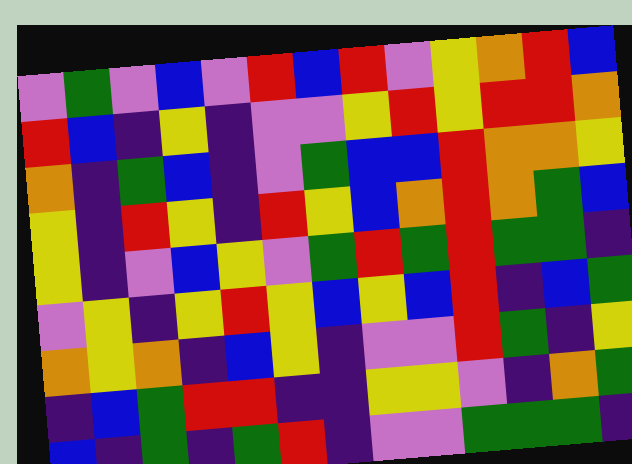[["violet", "green", "violet", "blue", "violet", "red", "blue", "red", "violet", "yellow", "orange", "red", "blue"], ["red", "blue", "indigo", "yellow", "indigo", "violet", "violet", "yellow", "red", "yellow", "red", "red", "orange"], ["orange", "indigo", "green", "blue", "indigo", "violet", "green", "blue", "blue", "red", "orange", "orange", "yellow"], ["yellow", "indigo", "red", "yellow", "indigo", "red", "yellow", "blue", "orange", "red", "orange", "green", "blue"], ["yellow", "indigo", "violet", "blue", "yellow", "violet", "green", "red", "green", "red", "green", "green", "indigo"], ["violet", "yellow", "indigo", "yellow", "red", "yellow", "blue", "yellow", "blue", "red", "indigo", "blue", "green"], ["orange", "yellow", "orange", "indigo", "blue", "yellow", "indigo", "violet", "violet", "red", "green", "indigo", "yellow"], ["indigo", "blue", "green", "red", "red", "indigo", "indigo", "yellow", "yellow", "violet", "indigo", "orange", "green"], ["blue", "indigo", "green", "indigo", "green", "red", "indigo", "violet", "violet", "green", "green", "green", "indigo"]]